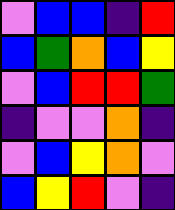[["violet", "blue", "blue", "indigo", "red"], ["blue", "green", "orange", "blue", "yellow"], ["violet", "blue", "red", "red", "green"], ["indigo", "violet", "violet", "orange", "indigo"], ["violet", "blue", "yellow", "orange", "violet"], ["blue", "yellow", "red", "violet", "indigo"]]